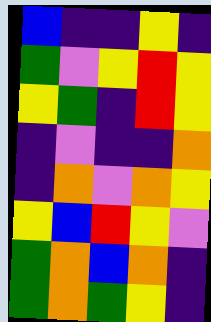[["blue", "indigo", "indigo", "yellow", "indigo"], ["green", "violet", "yellow", "red", "yellow"], ["yellow", "green", "indigo", "red", "yellow"], ["indigo", "violet", "indigo", "indigo", "orange"], ["indigo", "orange", "violet", "orange", "yellow"], ["yellow", "blue", "red", "yellow", "violet"], ["green", "orange", "blue", "orange", "indigo"], ["green", "orange", "green", "yellow", "indigo"]]